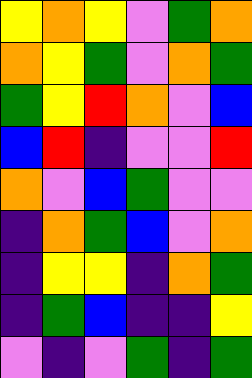[["yellow", "orange", "yellow", "violet", "green", "orange"], ["orange", "yellow", "green", "violet", "orange", "green"], ["green", "yellow", "red", "orange", "violet", "blue"], ["blue", "red", "indigo", "violet", "violet", "red"], ["orange", "violet", "blue", "green", "violet", "violet"], ["indigo", "orange", "green", "blue", "violet", "orange"], ["indigo", "yellow", "yellow", "indigo", "orange", "green"], ["indigo", "green", "blue", "indigo", "indigo", "yellow"], ["violet", "indigo", "violet", "green", "indigo", "green"]]